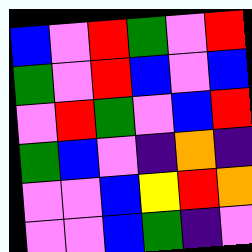[["blue", "violet", "red", "green", "violet", "red"], ["green", "violet", "red", "blue", "violet", "blue"], ["violet", "red", "green", "violet", "blue", "red"], ["green", "blue", "violet", "indigo", "orange", "indigo"], ["violet", "violet", "blue", "yellow", "red", "orange"], ["violet", "violet", "blue", "green", "indigo", "violet"]]